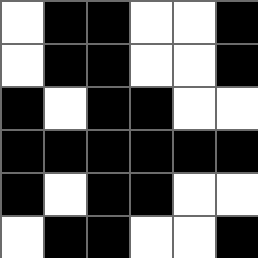[["white", "black", "black", "white", "white", "black"], ["white", "black", "black", "white", "white", "black"], ["black", "white", "black", "black", "white", "white"], ["black", "black", "black", "black", "black", "black"], ["black", "white", "black", "black", "white", "white"], ["white", "black", "black", "white", "white", "black"]]